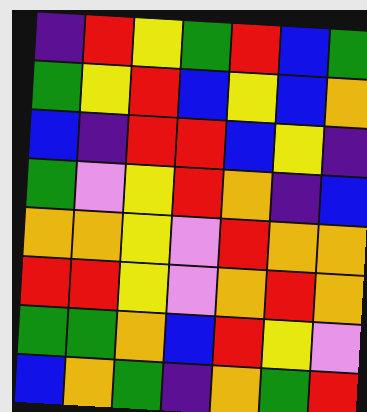[["indigo", "red", "yellow", "green", "red", "blue", "green"], ["green", "yellow", "red", "blue", "yellow", "blue", "orange"], ["blue", "indigo", "red", "red", "blue", "yellow", "indigo"], ["green", "violet", "yellow", "red", "orange", "indigo", "blue"], ["orange", "orange", "yellow", "violet", "red", "orange", "orange"], ["red", "red", "yellow", "violet", "orange", "red", "orange"], ["green", "green", "orange", "blue", "red", "yellow", "violet"], ["blue", "orange", "green", "indigo", "orange", "green", "red"]]